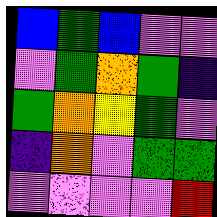[["blue", "green", "blue", "violet", "violet"], ["violet", "green", "orange", "green", "indigo"], ["green", "orange", "yellow", "green", "violet"], ["indigo", "orange", "violet", "green", "green"], ["violet", "violet", "violet", "violet", "red"]]